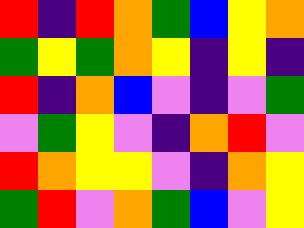[["red", "indigo", "red", "orange", "green", "blue", "yellow", "orange"], ["green", "yellow", "green", "orange", "yellow", "indigo", "yellow", "indigo"], ["red", "indigo", "orange", "blue", "violet", "indigo", "violet", "green"], ["violet", "green", "yellow", "violet", "indigo", "orange", "red", "violet"], ["red", "orange", "yellow", "yellow", "violet", "indigo", "orange", "yellow"], ["green", "red", "violet", "orange", "green", "blue", "violet", "yellow"]]